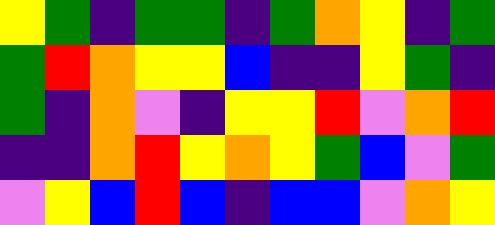[["yellow", "green", "indigo", "green", "green", "indigo", "green", "orange", "yellow", "indigo", "green"], ["green", "red", "orange", "yellow", "yellow", "blue", "indigo", "indigo", "yellow", "green", "indigo"], ["green", "indigo", "orange", "violet", "indigo", "yellow", "yellow", "red", "violet", "orange", "red"], ["indigo", "indigo", "orange", "red", "yellow", "orange", "yellow", "green", "blue", "violet", "green"], ["violet", "yellow", "blue", "red", "blue", "indigo", "blue", "blue", "violet", "orange", "yellow"]]